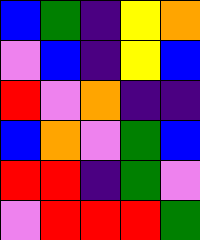[["blue", "green", "indigo", "yellow", "orange"], ["violet", "blue", "indigo", "yellow", "blue"], ["red", "violet", "orange", "indigo", "indigo"], ["blue", "orange", "violet", "green", "blue"], ["red", "red", "indigo", "green", "violet"], ["violet", "red", "red", "red", "green"]]